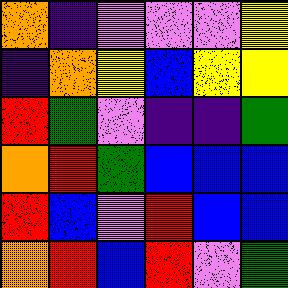[["orange", "indigo", "violet", "violet", "violet", "yellow"], ["indigo", "orange", "yellow", "blue", "yellow", "yellow"], ["red", "green", "violet", "indigo", "indigo", "green"], ["orange", "red", "green", "blue", "blue", "blue"], ["red", "blue", "violet", "red", "blue", "blue"], ["orange", "red", "blue", "red", "violet", "green"]]